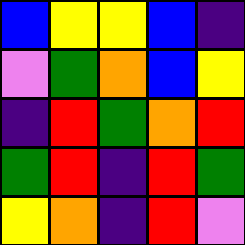[["blue", "yellow", "yellow", "blue", "indigo"], ["violet", "green", "orange", "blue", "yellow"], ["indigo", "red", "green", "orange", "red"], ["green", "red", "indigo", "red", "green"], ["yellow", "orange", "indigo", "red", "violet"]]